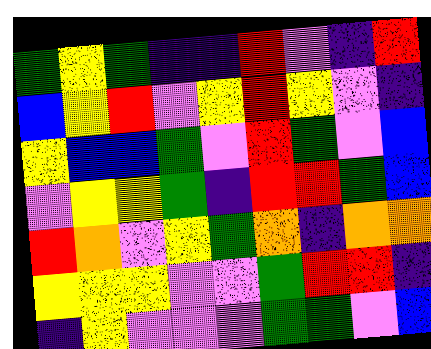[["green", "yellow", "green", "indigo", "indigo", "red", "violet", "indigo", "red"], ["blue", "yellow", "red", "violet", "yellow", "red", "yellow", "violet", "indigo"], ["yellow", "blue", "blue", "green", "violet", "red", "green", "violet", "blue"], ["violet", "yellow", "yellow", "green", "indigo", "red", "red", "green", "blue"], ["red", "orange", "violet", "yellow", "green", "orange", "indigo", "orange", "orange"], ["yellow", "yellow", "yellow", "violet", "violet", "green", "red", "red", "indigo"], ["indigo", "yellow", "violet", "violet", "violet", "green", "green", "violet", "blue"]]